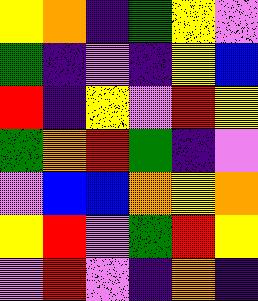[["yellow", "orange", "indigo", "green", "yellow", "violet"], ["green", "indigo", "violet", "indigo", "yellow", "blue"], ["red", "indigo", "yellow", "violet", "red", "yellow"], ["green", "orange", "red", "green", "indigo", "violet"], ["violet", "blue", "blue", "orange", "yellow", "orange"], ["yellow", "red", "violet", "green", "red", "yellow"], ["violet", "red", "violet", "indigo", "orange", "indigo"]]